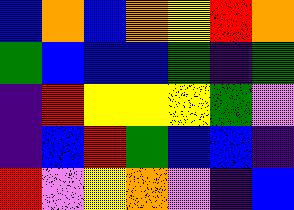[["blue", "orange", "blue", "orange", "yellow", "red", "orange"], ["green", "blue", "blue", "blue", "green", "indigo", "green"], ["indigo", "red", "yellow", "yellow", "yellow", "green", "violet"], ["indigo", "blue", "red", "green", "blue", "blue", "indigo"], ["red", "violet", "yellow", "orange", "violet", "indigo", "blue"]]